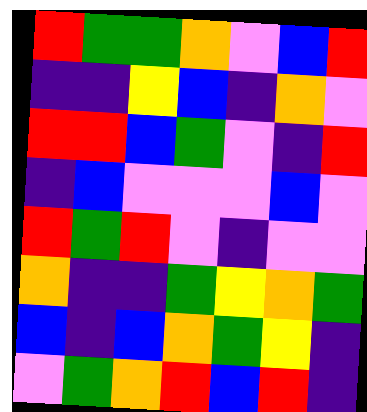[["red", "green", "green", "orange", "violet", "blue", "red"], ["indigo", "indigo", "yellow", "blue", "indigo", "orange", "violet"], ["red", "red", "blue", "green", "violet", "indigo", "red"], ["indigo", "blue", "violet", "violet", "violet", "blue", "violet"], ["red", "green", "red", "violet", "indigo", "violet", "violet"], ["orange", "indigo", "indigo", "green", "yellow", "orange", "green"], ["blue", "indigo", "blue", "orange", "green", "yellow", "indigo"], ["violet", "green", "orange", "red", "blue", "red", "indigo"]]